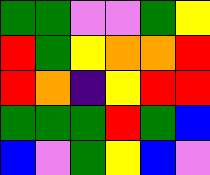[["green", "green", "violet", "violet", "green", "yellow"], ["red", "green", "yellow", "orange", "orange", "red"], ["red", "orange", "indigo", "yellow", "red", "red"], ["green", "green", "green", "red", "green", "blue"], ["blue", "violet", "green", "yellow", "blue", "violet"]]